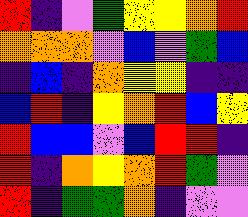[["red", "indigo", "violet", "green", "yellow", "yellow", "orange", "red"], ["orange", "orange", "orange", "violet", "blue", "violet", "green", "blue"], ["indigo", "blue", "indigo", "orange", "yellow", "yellow", "indigo", "indigo"], ["blue", "red", "indigo", "yellow", "orange", "red", "blue", "yellow"], ["red", "blue", "blue", "violet", "blue", "red", "red", "indigo"], ["red", "indigo", "orange", "yellow", "orange", "red", "green", "violet"], ["red", "indigo", "green", "green", "orange", "indigo", "violet", "violet"]]